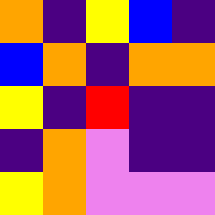[["orange", "indigo", "yellow", "blue", "indigo"], ["blue", "orange", "indigo", "orange", "orange"], ["yellow", "indigo", "red", "indigo", "indigo"], ["indigo", "orange", "violet", "indigo", "indigo"], ["yellow", "orange", "violet", "violet", "violet"]]